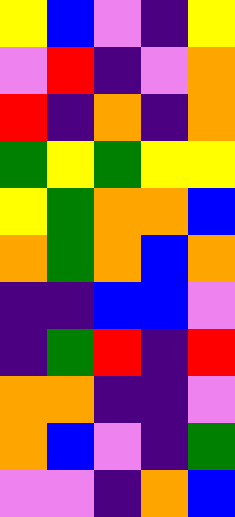[["yellow", "blue", "violet", "indigo", "yellow"], ["violet", "red", "indigo", "violet", "orange"], ["red", "indigo", "orange", "indigo", "orange"], ["green", "yellow", "green", "yellow", "yellow"], ["yellow", "green", "orange", "orange", "blue"], ["orange", "green", "orange", "blue", "orange"], ["indigo", "indigo", "blue", "blue", "violet"], ["indigo", "green", "red", "indigo", "red"], ["orange", "orange", "indigo", "indigo", "violet"], ["orange", "blue", "violet", "indigo", "green"], ["violet", "violet", "indigo", "orange", "blue"]]